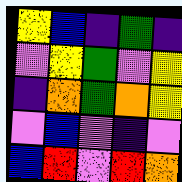[["yellow", "blue", "indigo", "green", "indigo"], ["violet", "yellow", "green", "violet", "yellow"], ["indigo", "orange", "green", "orange", "yellow"], ["violet", "blue", "violet", "indigo", "violet"], ["blue", "red", "violet", "red", "orange"]]